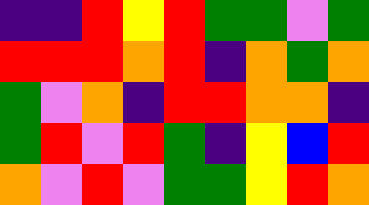[["indigo", "indigo", "red", "yellow", "red", "green", "green", "violet", "green"], ["red", "red", "red", "orange", "red", "indigo", "orange", "green", "orange"], ["green", "violet", "orange", "indigo", "red", "red", "orange", "orange", "indigo"], ["green", "red", "violet", "red", "green", "indigo", "yellow", "blue", "red"], ["orange", "violet", "red", "violet", "green", "green", "yellow", "red", "orange"]]